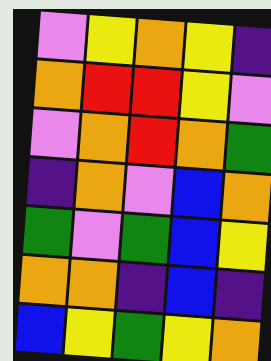[["violet", "yellow", "orange", "yellow", "indigo"], ["orange", "red", "red", "yellow", "violet"], ["violet", "orange", "red", "orange", "green"], ["indigo", "orange", "violet", "blue", "orange"], ["green", "violet", "green", "blue", "yellow"], ["orange", "orange", "indigo", "blue", "indigo"], ["blue", "yellow", "green", "yellow", "orange"]]